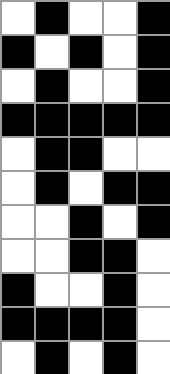[["white", "black", "white", "white", "black"], ["black", "white", "black", "white", "black"], ["white", "black", "white", "white", "black"], ["black", "black", "black", "black", "black"], ["white", "black", "black", "white", "white"], ["white", "black", "white", "black", "black"], ["white", "white", "black", "white", "black"], ["white", "white", "black", "black", "white"], ["black", "white", "white", "black", "white"], ["black", "black", "black", "black", "white"], ["white", "black", "white", "black", "white"]]